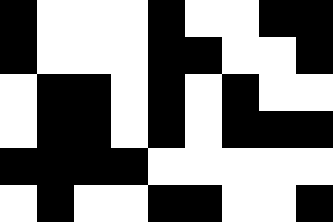[["black", "white", "white", "white", "black", "white", "white", "black", "black"], ["black", "white", "white", "white", "black", "black", "white", "white", "black"], ["white", "black", "black", "white", "black", "white", "black", "white", "white"], ["white", "black", "black", "white", "black", "white", "black", "black", "black"], ["black", "black", "black", "black", "white", "white", "white", "white", "white"], ["white", "black", "white", "white", "black", "black", "white", "white", "black"]]